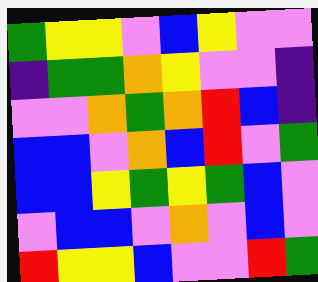[["green", "yellow", "yellow", "violet", "blue", "yellow", "violet", "violet"], ["indigo", "green", "green", "orange", "yellow", "violet", "violet", "indigo"], ["violet", "violet", "orange", "green", "orange", "red", "blue", "indigo"], ["blue", "blue", "violet", "orange", "blue", "red", "violet", "green"], ["blue", "blue", "yellow", "green", "yellow", "green", "blue", "violet"], ["violet", "blue", "blue", "violet", "orange", "violet", "blue", "violet"], ["red", "yellow", "yellow", "blue", "violet", "violet", "red", "green"]]